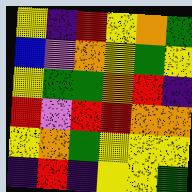[["yellow", "indigo", "red", "yellow", "orange", "green"], ["blue", "violet", "orange", "yellow", "green", "yellow"], ["yellow", "green", "green", "orange", "red", "indigo"], ["red", "violet", "red", "red", "orange", "orange"], ["yellow", "orange", "green", "yellow", "yellow", "yellow"], ["indigo", "red", "indigo", "yellow", "yellow", "green"]]